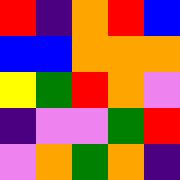[["red", "indigo", "orange", "red", "blue"], ["blue", "blue", "orange", "orange", "orange"], ["yellow", "green", "red", "orange", "violet"], ["indigo", "violet", "violet", "green", "red"], ["violet", "orange", "green", "orange", "indigo"]]